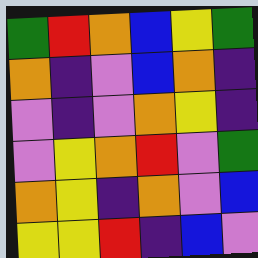[["green", "red", "orange", "blue", "yellow", "green"], ["orange", "indigo", "violet", "blue", "orange", "indigo"], ["violet", "indigo", "violet", "orange", "yellow", "indigo"], ["violet", "yellow", "orange", "red", "violet", "green"], ["orange", "yellow", "indigo", "orange", "violet", "blue"], ["yellow", "yellow", "red", "indigo", "blue", "violet"]]